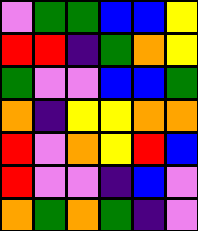[["violet", "green", "green", "blue", "blue", "yellow"], ["red", "red", "indigo", "green", "orange", "yellow"], ["green", "violet", "violet", "blue", "blue", "green"], ["orange", "indigo", "yellow", "yellow", "orange", "orange"], ["red", "violet", "orange", "yellow", "red", "blue"], ["red", "violet", "violet", "indigo", "blue", "violet"], ["orange", "green", "orange", "green", "indigo", "violet"]]